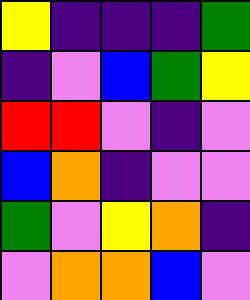[["yellow", "indigo", "indigo", "indigo", "green"], ["indigo", "violet", "blue", "green", "yellow"], ["red", "red", "violet", "indigo", "violet"], ["blue", "orange", "indigo", "violet", "violet"], ["green", "violet", "yellow", "orange", "indigo"], ["violet", "orange", "orange", "blue", "violet"]]